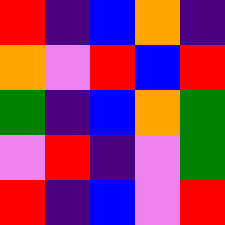[["red", "indigo", "blue", "orange", "indigo"], ["orange", "violet", "red", "blue", "red"], ["green", "indigo", "blue", "orange", "green"], ["violet", "red", "indigo", "violet", "green"], ["red", "indigo", "blue", "violet", "red"]]